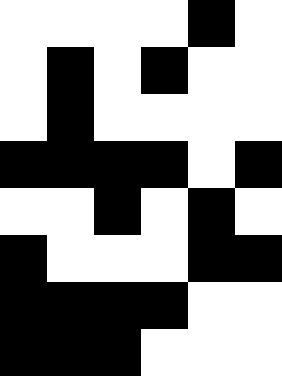[["white", "white", "white", "white", "black", "white"], ["white", "black", "white", "black", "white", "white"], ["white", "black", "white", "white", "white", "white"], ["black", "black", "black", "black", "white", "black"], ["white", "white", "black", "white", "black", "white"], ["black", "white", "white", "white", "black", "black"], ["black", "black", "black", "black", "white", "white"], ["black", "black", "black", "white", "white", "white"]]